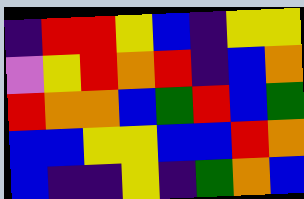[["indigo", "red", "red", "yellow", "blue", "indigo", "yellow", "yellow"], ["violet", "yellow", "red", "orange", "red", "indigo", "blue", "orange"], ["red", "orange", "orange", "blue", "green", "red", "blue", "green"], ["blue", "blue", "yellow", "yellow", "blue", "blue", "red", "orange"], ["blue", "indigo", "indigo", "yellow", "indigo", "green", "orange", "blue"]]